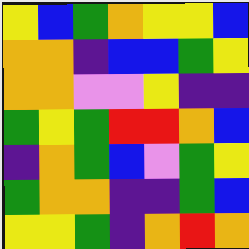[["yellow", "blue", "green", "orange", "yellow", "yellow", "blue"], ["orange", "orange", "indigo", "blue", "blue", "green", "yellow"], ["orange", "orange", "violet", "violet", "yellow", "indigo", "indigo"], ["green", "yellow", "green", "red", "red", "orange", "blue"], ["indigo", "orange", "green", "blue", "violet", "green", "yellow"], ["green", "orange", "orange", "indigo", "indigo", "green", "blue"], ["yellow", "yellow", "green", "indigo", "orange", "red", "orange"]]